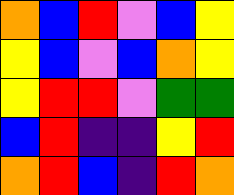[["orange", "blue", "red", "violet", "blue", "yellow"], ["yellow", "blue", "violet", "blue", "orange", "yellow"], ["yellow", "red", "red", "violet", "green", "green"], ["blue", "red", "indigo", "indigo", "yellow", "red"], ["orange", "red", "blue", "indigo", "red", "orange"]]